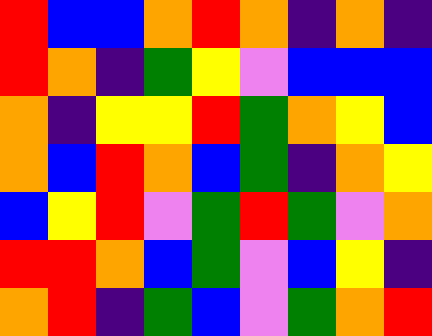[["red", "blue", "blue", "orange", "red", "orange", "indigo", "orange", "indigo"], ["red", "orange", "indigo", "green", "yellow", "violet", "blue", "blue", "blue"], ["orange", "indigo", "yellow", "yellow", "red", "green", "orange", "yellow", "blue"], ["orange", "blue", "red", "orange", "blue", "green", "indigo", "orange", "yellow"], ["blue", "yellow", "red", "violet", "green", "red", "green", "violet", "orange"], ["red", "red", "orange", "blue", "green", "violet", "blue", "yellow", "indigo"], ["orange", "red", "indigo", "green", "blue", "violet", "green", "orange", "red"]]